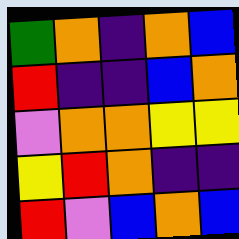[["green", "orange", "indigo", "orange", "blue"], ["red", "indigo", "indigo", "blue", "orange"], ["violet", "orange", "orange", "yellow", "yellow"], ["yellow", "red", "orange", "indigo", "indigo"], ["red", "violet", "blue", "orange", "blue"]]